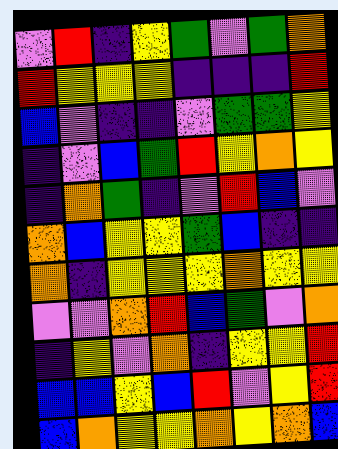[["violet", "red", "indigo", "yellow", "green", "violet", "green", "orange"], ["red", "yellow", "yellow", "yellow", "indigo", "indigo", "indigo", "red"], ["blue", "violet", "indigo", "indigo", "violet", "green", "green", "yellow"], ["indigo", "violet", "blue", "green", "red", "yellow", "orange", "yellow"], ["indigo", "orange", "green", "indigo", "violet", "red", "blue", "violet"], ["orange", "blue", "yellow", "yellow", "green", "blue", "indigo", "indigo"], ["orange", "indigo", "yellow", "yellow", "yellow", "orange", "yellow", "yellow"], ["violet", "violet", "orange", "red", "blue", "green", "violet", "orange"], ["indigo", "yellow", "violet", "orange", "indigo", "yellow", "yellow", "red"], ["blue", "blue", "yellow", "blue", "red", "violet", "yellow", "red"], ["blue", "orange", "yellow", "yellow", "orange", "yellow", "orange", "blue"]]